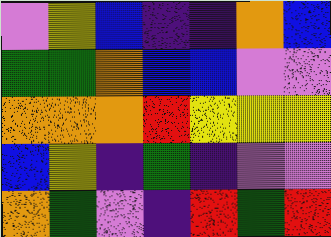[["violet", "yellow", "blue", "indigo", "indigo", "orange", "blue"], ["green", "green", "orange", "blue", "blue", "violet", "violet"], ["orange", "orange", "orange", "red", "yellow", "yellow", "yellow"], ["blue", "yellow", "indigo", "green", "indigo", "violet", "violet"], ["orange", "green", "violet", "indigo", "red", "green", "red"]]